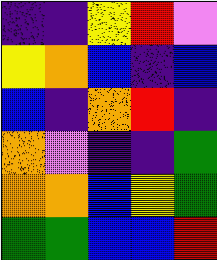[["indigo", "indigo", "yellow", "red", "violet"], ["yellow", "orange", "blue", "indigo", "blue"], ["blue", "indigo", "orange", "red", "indigo"], ["orange", "violet", "indigo", "indigo", "green"], ["orange", "orange", "blue", "yellow", "green"], ["green", "green", "blue", "blue", "red"]]